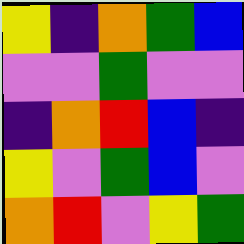[["yellow", "indigo", "orange", "green", "blue"], ["violet", "violet", "green", "violet", "violet"], ["indigo", "orange", "red", "blue", "indigo"], ["yellow", "violet", "green", "blue", "violet"], ["orange", "red", "violet", "yellow", "green"]]